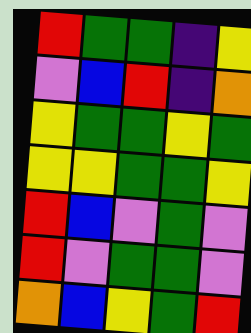[["red", "green", "green", "indigo", "yellow"], ["violet", "blue", "red", "indigo", "orange"], ["yellow", "green", "green", "yellow", "green"], ["yellow", "yellow", "green", "green", "yellow"], ["red", "blue", "violet", "green", "violet"], ["red", "violet", "green", "green", "violet"], ["orange", "blue", "yellow", "green", "red"]]